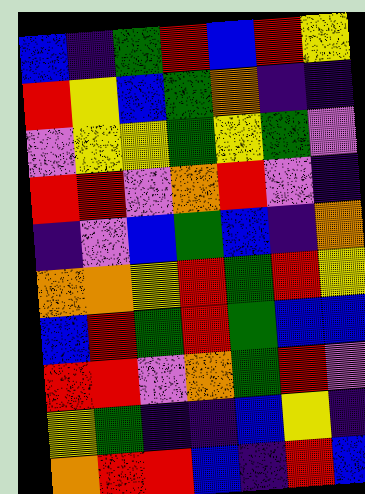[["blue", "indigo", "green", "red", "blue", "red", "yellow"], ["red", "yellow", "blue", "green", "orange", "indigo", "indigo"], ["violet", "yellow", "yellow", "green", "yellow", "green", "violet"], ["red", "red", "violet", "orange", "red", "violet", "indigo"], ["indigo", "violet", "blue", "green", "blue", "indigo", "orange"], ["orange", "orange", "yellow", "red", "green", "red", "yellow"], ["blue", "red", "green", "red", "green", "blue", "blue"], ["red", "red", "violet", "orange", "green", "red", "violet"], ["yellow", "green", "indigo", "indigo", "blue", "yellow", "indigo"], ["orange", "red", "red", "blue", "indigo", "red", "blue"]]